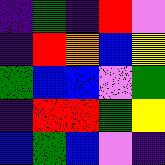[["indigo", "green", "indigo", "red", "violet"], ["indigo", "red", "orange", "blue", "yellow"], ["green", "blue", "blue", "violet", "green"], ["indigo", "red", "red", "green", "yellow"], ["blue", "green", "blue", "violet", "indigo"]]